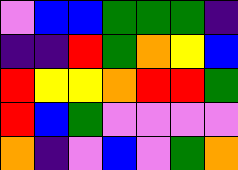[["violet", "blue", "blue", "green", "green", "green", "indigo"], ["indigo", "indigo", "red", "green", "orange", "yellow", "blue"], ["red", "yellow", "yellow", "orange", "red", "red", "green"], ["red", "blue", "green", "violet", "violet", "violet", "violet"], ["orange", "indigo", "violet", "blue", "violet", "green", "orange"]]